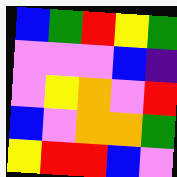[["blue", "green", "red", "yellow", "green"], ["violet", "violet", "violet", "blue", "indigo"], ["violet", "yellow", "orange", "violet", "red"], ["blue", "violet", "orange", "orange", "green"], ["yellow", "red", "red", "blue", "violet"]]